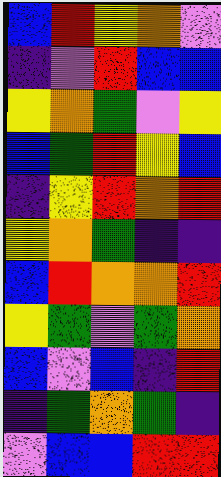[["blue", "red", "yellow", "orange", "violet"], ["indigo", "violet", "red", "blue", "blue"], ["yellow", "orange", "green", "violet", "yellow"], ["blue", "green", "red", "yellow", "blue"], ["indigo", "yellow", "red", "orange", "red"], ["yellow", "orange", "green", "indigo", "indigo"], ["blue", "red", "orange", "orange", "red"], ["yellow", "green", "violet", "green", "orange"], ["blue", "violet", "blue", "indigo", "red"], ["indigo", "green", "orange", "green", "indigo"], ["violet", "blue", "blue", "red", "red"]]